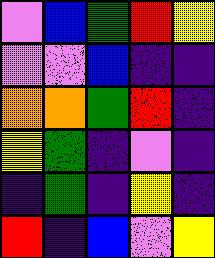[["violet", "blue", "green", "red", "yellow"], ["violet", "violet", "blue", "indigo", "indigo"], ["orange", "orange", "green", "red", "indigo"], ["yellow", "green", "indigo", "violet", "indigo"], ["indigo", "green", "indigo", "yellow", "indigo"], ["red", "indigo", "blue", "violet", "yellow"]]